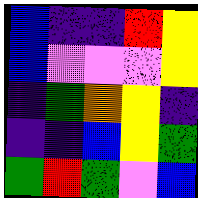[["blue", "indigo", "indigo", "red", "yellow"], ["blue", "violet", "violet", "violet", "yellow"], ["indigo", "green", "orange", "yellow", "indigo"], ["indigo", "indigo", "blue", "yellow", "green"], ["green", "red", "green", "violet", "blue"]]